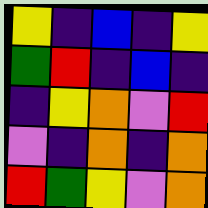[["yellow", "indigo", "blue", "indigo", "yellow"], ["green", "red", "indigo", "blue", "indigo"], ["indigo", "yellow", "orange", "violet", "red"], ["violet", "indigo", "orange", "indigo", "orange"], ["red", "green", "yellow", "violet", "orange"]]